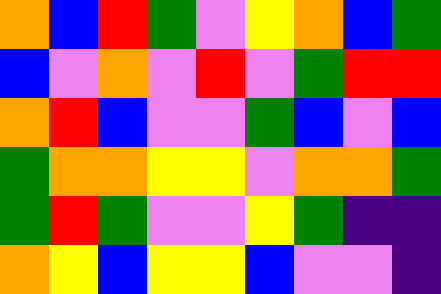[["orange", "blue", "red", "green", "violet", "yellow", "orange", "blue", "green"], ["blue", "violet", "orange", "violet", "red", "violet", "green", "red", "red"], ["orange", "red", "blue", "violet", "violet", "green", "blue", "violet", "blue"], ["green", "orange", "orange", "yellow", "yellow", "violet", "orange", "orange", "green"], ["green", "red", "green", "violet", "violet", "yellow", "green", "indigo", "indigo"], ["orange", "yellow", "blue", "yellow", "yellow", "blue", "violet", "violet", "indigo"]]